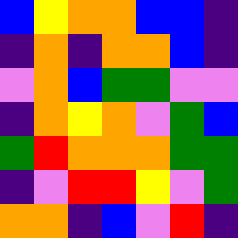[["blue", "yellow", "orange", "orange", "blue", "blue", "indigo"], ["indigo", "orange", "indigo", "orange", "orange", "blue", "indigo"], ["violet", "orange", "blue", "green", "green", "violet", "violet"], ["indigo", "orange", "yellow", "orange", "violet", "green", "blue"], ["green", "red", "orange", "orange", "orange", "green", "green"], ["indigo", "violet", "red", "red", "yellow", "violet", "green"], ["orange", "orange", "indigo", "blue", "violet", "red", "indigo"]]